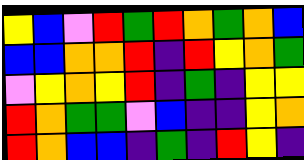[["yellow", "blue", "violet", "red", "green", "red", "orange", "green", "orange", "blue"], ["blue", "blue", "orange", "orange", "red", "indigo", "red", "yellow", "orange", "green"], ["violet", "yellow", "orange", "yellow", "red", "indigo", "green", "indigo", "yellow", "yellow"], ["red", "orange", "green", "green", "violet", "blue", "indigo", "indigo", "yellow", "orange"], ["red", "orange", "blue", "blue", "indigo", "green", "indigo", "red", "yellow", "indigo"]]